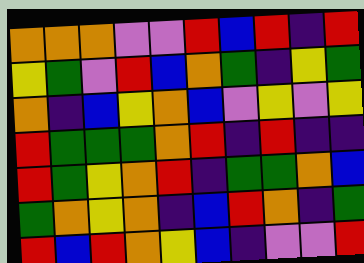[["orange", "orange", "orange", "violet", "violet", "red", "blue", "red", "indigo", "red"], ["yellow", "green", "violet", "red", "blue", "orange", "green", "indigo", "yellow", "green"], ["orange", "indigo", "blue", "yellow", "orange", "blue", "violet", "yellow", "violet", "yellow"], ["red", "green", "green", "green", "orange", "red", "indigo", "red", "indigo", "indigo"], ["red", "green", "yellow", "orange", "red", "indigo", "green", "green", "orange", "blue"], ["green", "orange", "yellow", "orange", "indigo", "blue", "red", "orange", "indigo", "green"], ["red", "blue", "red", "orange", "yellow", "blue", "indigo", "violet", "violet", "red"]]